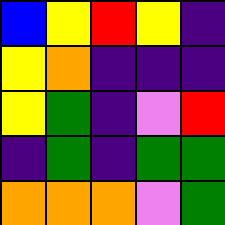[["blue", "yellow", "red", "yellow", "indigo"], ["yellow", "orange", "indigo", "indigo", "indigo"], ["yellow", "green", "indigo", "violet", "red"], ["indigo", "green", "indigo", "green", "green"], ["orange", "orange", "orange", "violet", "green"]]